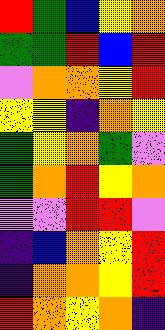[["red", "green", "blue", "yellow", "orange"], ["green", "green", "red", "blue", "red"], ["violet", "orange", "orange", "yellow", "red"], ["yellow", "yellow", "indigo", "orange", "yellow"], ["green", "yellow", "orange", "green", "violet"], ["green", "orange", "red", "yellow", "orange"], ["violet", "violet", "red", "red", "violet"], ["indigo", "blue", "orange", "yellow", "red"], ["indigo", "orange", "orange", "yellow", "red"], ["red", "orange", "yellow", "orange", "indigo"]]